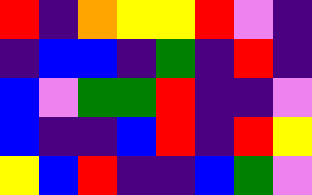[["red", "indigo", "orange", "yellow", "yellow", "red", "violet", "indigo"], ["indigo", "blue", "blue", "indigo", "green", "indigo", "red", "indigo"], ["blue", "violet", "green", "green", "red", "indigo", "indigo", "violet"], ["blue", "indigo", "indigo", "blue", "red", "indigo", "red", "yellow"], ["yellow", "blue", "red", "indigo", "indigo", "blue", "green", "violet"]]